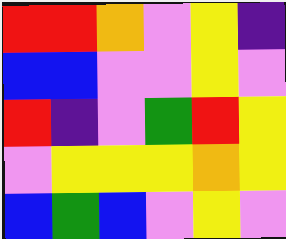[["red", "red", "orange", "violet", "yellow", "indigo"], ["blue", "blue", "violet", "violet", "yellow", "violet"], ["red", "indigo", "violet", "green", "red", "yellow"], ["violet", "yellow", "yellow", "yellow", "orange", "yellow"], ["blue", "green", "blue", "violet", "yellow", "violet"]]